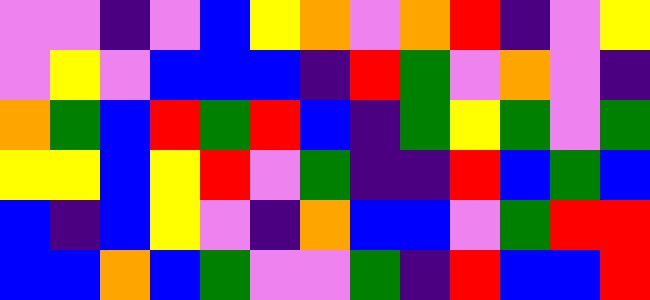[["violet", "violet", "indigo", "violet", "blue", "yellow", "orange", "violet", "orange", "red", "indigo", "violet", "yellow"], ["violet", "yellow", "violet", "blue", "blue", "blue", "indigo", "red", "green", "violet", "orange", "violet", "indigo"], ["orange", "green", "blue", "red", "green", "red", "blue", "indigo", "green", "yellow", "green", "violet", "green"], ["yellow", "yellow", "blue", "yellow", "red", "violet", "green", "indigo", "indigo", "red", "blue", "green", "blue"], ["blue", "indigo", "blue", "yellow", "violet", "indigo", "orange", "blue", "blue", "violet", "green", "red", "red"], ["blue", "blue", "orange", "blue", "green", "violet", "violet", "green", "indigo", "red", "blue", "blue", "red"]]